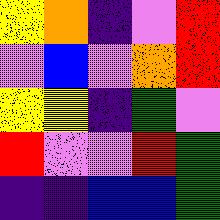[["yellow", "orange", "indigo", "violet", "red"], ["violet", "blue", "violet", "orange", "red"], ["yellow", "yellow", "indigo", "green", "violet"], ["red", "violet", "violet", "red", "green"], ["indigo", "indigo", "blue", "blue", "green"]]